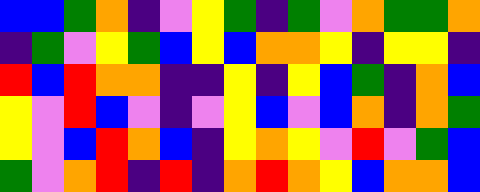[["blue", "blue", "green", "orange", "indigo", "violet", "yellow", "green", "indigo", "green", "violet", "orange", "green", "green", "orange"], ["indigo", "green", "violet", "yellow", "green", "blue", "yellow", "blue", "orange", "orange", "yellow", "indigo", "yellow", "yellow", "indigo"], ["red", "blue", "red", "orange", "orange", "indigo", "indigo", "yellow", "indigo", "yellow", "blue", "green", "indigo", "orange", "blue"], ["yellow", "violet", "red", "blue", "violet", "indigo", "violet", "yellow", "blue", "violet", "blue", "orange", "indigo", "orange", "green"], ["yellow", "violet", "blue", "red", "orange", "blue", "indigo", "yellow", "orange", "yellow", "violet", "red", "violet", "green", "blue"], ["green", "violet", "orange", "red", "indigo", "red", "indigo", "orange", "red", "orange", "yellow", "blue", "orange", "orange", "blue"]]